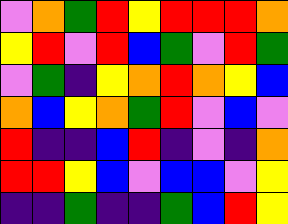[["violet", "orange", "green", "red", "yellow", "red", "red", "red", "orange"], ["yellow", "red", "violet", "red", "blue", "green", "violet", "red", "green"], ["violet", "green", "indigo", "yellow", "orange", "red", "orange", "yellow", "blue"], ["orange", "blue", "yellow", "orange", "green", "red", "violet", "blue", "violet"], ["red", "indigo", "indigo", "blue", "red", "indigo", "violet", "indigo", "orange"], ["red", "red", "yellow", "blue", "violet", "blue", "blue", "violet", "yellow"], ["indigo", "indigo", "green", "indigo", "indigo", "green", "blue", "red", "yellow"]]